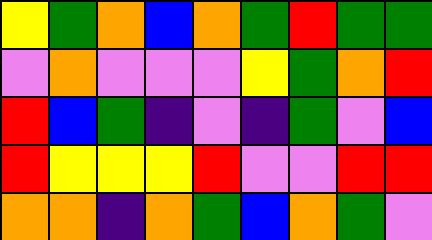[["yellow", "green", "orange", "blue", "orange", "green", "red", "green", "green"], ["violet", "orange", "violet", "violet", "violet", "yellow", "green", "orange", "red"], ["red", "blue", "green", "indigo", "violet", "indigo", "green", "violet", "blue"], ["red", "yellow", "yellow", "yellow", "red", "violet", "violet", "red", "red"], ["orange", "orange", "indigo", "orange", "green", "blue", "orange", "green", "violet"]]